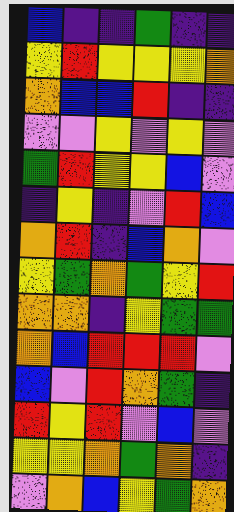[["blue", "indigo", "indigo", "green", "indigo", "indigo"], ["yellow", "red", "yellow", "yellow", "yellow", "orange"], ["orange", "blue", "blue", "red", "indigo", "indigo"], ["violet", "violet", "yellow", "violet", "yellow", "violet"], ["green", "red", "yellow", "yellow", "blue", "violet"], ["indigo", "yellow", "indigo", "violet", "red", "blue"], ["orange", "red", "indigo", "blue", "orange", "violet"], ["yellow", "green", "orange", "green", "yellow", "red"], ["orange", "orange", "indigo", "yellow", "green", "green"], ["orange", "blue", "red", "red", "red", "violet"], ["blue", "violet", "red", "orange", "green", "indigo"], ["red", "yellow", "red", "violet", "blue", "violet"], ["yellow", "yellow", "orange", "green", "orange", "indigo"], ["violet", "orange", "blue", "yellow", "green", "orange"]]